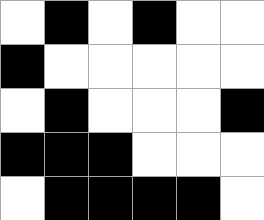[["white", "black", "white", "black", "white", "white"], ["black", "white", "white", "white", "white", "white"], ["white", "black", "white", "white", "white", "black"], ["black", "black", "black", "white", "white", "white"], ["white", "black", "black", "black", "black", "white"]]